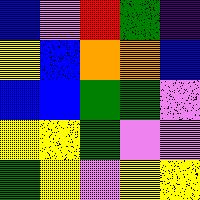[["blue", "violet", "red", "green", "indigo"], ["yellow", "blue", "orange", "orange", "blue"], ["blue", "blue", "green", "green", "violet"], ["yellow", "yellow", "green", "violet", "violet"], ["green", "yellow", "violet", "yellow", "yellow"]]